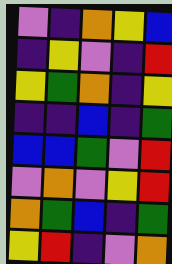[["violet", "indigo", "orange", "yellow", "blue"], ["indigo", "yellow", "violet", "indigo", "red"], ["yellow", "green", "orange", "indigo", "yellow"], ["indigo", "indigo", "blue", "indigo", "green"], ["blue", "blue", "green", "violet", "red"], ["violet", "orange", "violet", "yellow", "red"], ["orange", "green", "blue", "indigo", "green"], ["yellow", "red", "indigo", "violet", "orange"]]